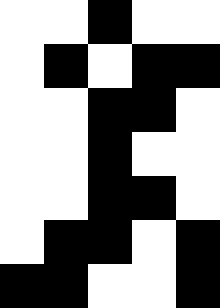[["white", "white", "black", "white", "white"], ["white", "black", "white", "black", "black"], ["white", "white", "black", "black", "white"], ["white", "white", "black", "white", "white"], ["white", "white", "black", "black", "white"], ["white", "black", "black", "white", "black"], ["black", "black", "white", "white", "black"]]